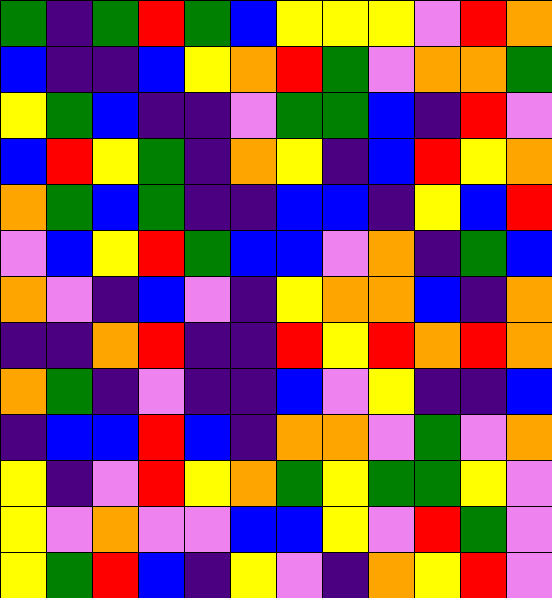[["green", "indigo", "green", "red", "green", "blue", "yellow", "yellow", "yellow", "violet", "red", "orange"], ["blue", "indigo", "indigo", "blue", "yellow", "orange", "red", "green", "violet", "orange", "orange", "green"], ["yellow", "green", "blue", "indigo", "indigo", "violet", "green", "green", "blue", "indigo", "red", "violet"], ["blue", "red", "yellow", "green", "indigo", "orange", "yellow", "indigo", "blue", "red", "yellow", "orange"], ["orange", "green", "blue", "green", "indigo", "indigo", "blue", "blue", "indigo", "yellow", "blue", "red"], ["violet", "blue", "yellow", "red", "green", "blue", "blue", "violet", "orange", "indigo", "green", "blue"], ["orange", "violet", "indigo", "blue", "violet", "indigo", "yellow", "orange", "orange", "blue", "indigo", "orange"], ["indigo", "indigo", "orange", "red", "indigo", "indigo", "red", "yellow", "red", "orange", "red", "orange"], ["orange", "green", "indigo", "violet", "indigo", "indigo", "blue", "violet", "yellow", "indigo", "indigo", "blue"], ["indigo", "blue", "blue", "red", "blue", "indigo", "orange", "orange", "violet", "green", "violet", "orange"], ["yellow", "indigo", "violet", "red", "yellow", "orange", "green", "yellow", "green", "green", "yellow", "violet"], ["yellow", "violet", "orange", "violet", "violet", "blue", "blue", "yellow", "violet", "red", "green", "violet"], ["yellow", "green", "red", "blue", "indigo", "yellow", "violet", "indigo", "orange", "yellow", "red", "violet"]]